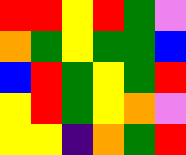[["red", "red", "yellow", "red", "green", "violet"], ["orange", "green", "yellow", "green", "green", "blue"], ["blue", "red", "green", "yellow", "green", "red"], ["yellow", "red", "green", "yellow", "orange", "violet"], ["yellow", "yellow", "indigo", "orange", "green", "red"]]